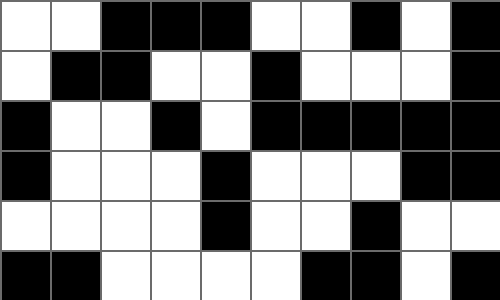[["white", "white", "black", "black", "black", "white", "white", "black", "white", "black"], ["white", "black", "black", "white", "white", "black", "white", "white", "white", "black"], ["black", "white", "white", "black", "white", "black", "black", "black", "black", "black"], ["black", "white", "white", "white", "black", "white", "white", "white", "black", "black"], ["white", "white", "white", "white", "black", "white", "white", "black", "white", "white"], ["black", "black", "white", "white", "white", "white", "black", "black", "white", "black"]]